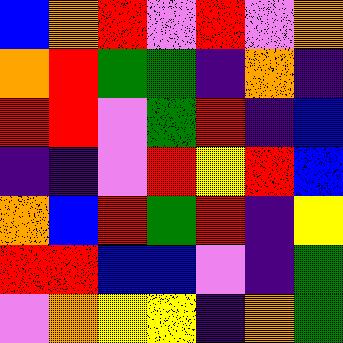[["blue", "orange", "red", "violet", "red", "violet", "orange"], ["orange", "red", "green", "green", "indigo", "orange", "indigo"], ["red", "red", "violet", "green", "red", "indigo", "blue"], ["indigo", "indigo", "violet", "red", "yellow", "red", "blue"], ["orange", "blue", "red", "green", "red", "indigo", "yellow"], ["red", "red", "blue", "blue", "violet", "indigo", "green"], ["violet", "orange", "yellow", "yellow", "indigo", "orange", "green"]]